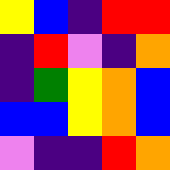[["yellow", "blue", "indigo", "red", "red"], ["indigo", "red", "violet", "indigo", "orange"], ["indigo", "green", "yellow", "orange", "blue"], ["blue", "blue", "yellow", "orange", "blue"], ["violet", "indigo", "indigo", "red", "orange"]]